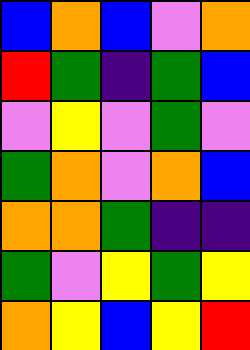[["blue", "orange", "blue", "violet", "orange"], ["red", "green", "indigo", "green", "blue"], ["violet", "yellow", "violet", "green", "violet"], ["green", "orange", "violet", "orange", "blue"], ["orange", "orange", "green", "indigo", "indigo"], ["green", "violet", "yellow", "green", "yellow"], ["orange", "yellow", "blue", "yellow", "red"]]